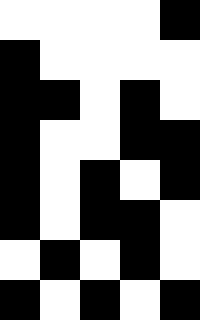[["white", "white", "white", "white", "black"], ["black", "white", "white", "white", "white"], ["black", "black", "white", "black", "white"], ["black", "white", "white", "black", "black"], ["black", "white", "black", "white", "black"], ["black", "white", "black", "black", "white"], ["white", "black", "white", "black", "white"], ["black", "white", "black", "white", "black"]]